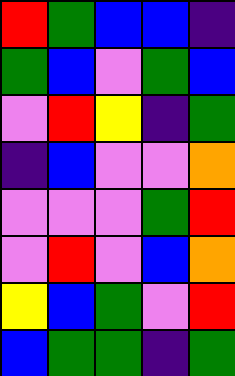[["red", "green", "blue", "blue", "indigo"], ["green", "blue", "violet", "green", "blue"], ["violet", "red", "yellow", "indigo", "green"], ["indigo", "blue", "violet", "violet", "orange"], ["violet", "violet", "violet", "green", "red"], ["violet", "red", "violet", "blue", "orange"], ["yellow", "blue", "green", "violet", "red"], ["blue", "green", "green", "indigo", "green"]]